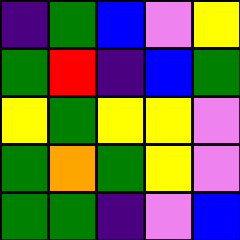[["indigo", "green", "blue", "violet", "yellow"], ["green", "red", "indigo", "blue", "green"], ["yellow", "green", "yellow", "yellow", "violet"], ["green", "orange", "green", "yellow", "violet"], ["green", "green", "indigo", "violet", "blue"]]